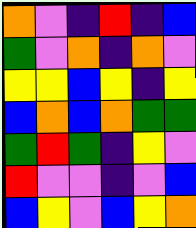[["orange", "violet", "indigo", "red", "indigo", "blue"], ["green", "violet", "orange", "indigo", "orange", "violet"], ["yellow", "yellow", "blue", "yellow", "indigo", "yellow"], ["blue", "orange", "blue", "orange", "green", "green"], ["green", "red", "green", "indigo", "yellow", "violet"], ["red", "violet", "violet", "indigo", "violet", "blue"], ["blue", "yellow", "violet", "blue", "yellow", "orange"]]